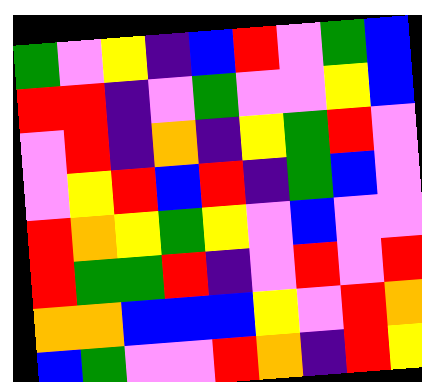[["green", "violet", "yellow", "indigo", "blue", "red", "violet", "green", "blue"], ["red", "red", "indigo", "violet", "green", "violet", "violet", "yellow", "blue"], ["violet", "red", "indigo", "orange", "indigo", "yellow", "green", "red", "violet"], ["violet", "yellow", "red", "blue", "red", "indigo", "green", "blue", "violet"], ["red", "orange", "yellow", "green", "yellow", "violet", "blue", "violet", "violet"], ["red", "green", "green", "red", "indigo", "violet", "red", "violet", "red"], ["orange", "orange", "blue", "blue", "blue", "yellow", "violet", "red", "orange"], ["blue", "green", "violet", "violet", "red", "orange", "indigo", "red", "yellow"]]